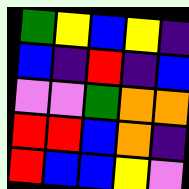[["green", "yellow", "blue", "yellow", "indigo"], ["blue", "indigo", "red", "indigo", "blue"], ["violet", "violet", "green", "orange", "orange"], ["red", "red", "blue", "orange", "indigo"], ["red", "blue", "blue", "yellow", "violet"]]